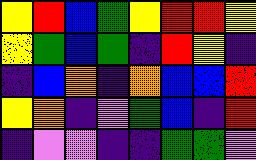[["yellow", "red", "blue", "green", "yellow", "red", "red", "yellow"], ["yellow", "green", "blue", "green", "indigo", "red", "yellow", "indigo"], ["indigo", "blue", "orange", "indigo", "orange", "blue", "blue", "red"], ["yellow", "orange", "indigo", "violet", "green", "blue", "indigo", "red"], ["indigo", "violet", "violet", "indigo", "indigo", "green", "green", "violet"]]